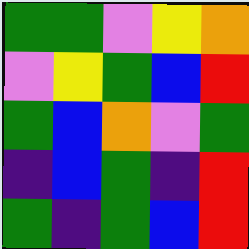[["green", "green", "violet", "yellow", "orange"], ["violet", "yellow", "green", "blue", "red"], ["green", "blue", "orange", "violet", "green"], ["indigo", "blue", "green", "indigo", "red"], ["green", "indigo", "green", "blue", "red"]]